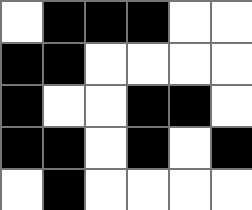[["white", "black", "black", "black", "white", "white"], ["black", "black", "white", "white", "white", "white"], ["black", "white", "white", "black", "black", "white"], ["black", "black", "white", "black", "white", "black"], ["white", "black", "white", "white", "white", "white"]]